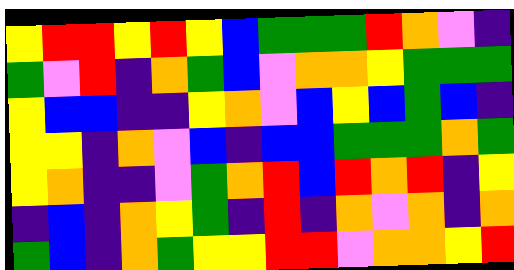[["yellow", "red", "red", "yellow", "red", "yellow", "blue", "green", "green", "green", "red", "orange", "violet", "indigo"], ["green", "violet", "red", "indigo", "orange", "green", "blue", "violet", "orange", "orange", "yellow", "green", "green", "green"], ["yellow", "blue", "blue", "indigo", "indigo", "yellow", "orange", "violet", "blue", "yellow", "blue", "green", "blue", "indigo"], ["yellow", "yellow", "indigo", "orange", "violet", "blue", "indigo", "blue", "blue", "green", "green", "green", "orange", "green"], ["yellow", "orange", "indigo", "indigo", "violet", "green", "orange", "red", "blue", "red", "orange", "red", "indigo", "yellow"], ["indigo", "blue", "indigo", "orange", "yellow", "green", "indigo", "red", "indigo", "orange", "violet", "orange", "indigo", "orange"], ["green", "blue", "indigo", "orange", "green", "yellow", "yellow", "red", "red", "violet", "orange", "orange", "yellow", "red"]]